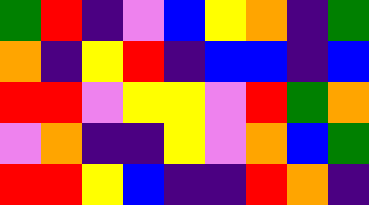[["green", "red", "indigo", "violet", "blue", "yellow", "orange", "indigo", "green"], ["orange", "indigo", "yellow", "red", "indigo", "blue", "blue", "indigo", "blue"], ["red", "red", "violet", "yellow", "yellow", "violet", "red", "green", "orange"], ["violet", "orange", "indigo", "indigo", "yellow", "violet", "orange", "blue", "green"], ["red", "red", "yellow", "blue", "indigo", "indigo", "red", "orange", "indigo"]]